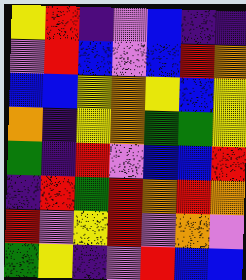[["yellow", "red", "indigo", "violet", "blue", "indigo", "indigo"], ["violet", "red", "blue", "violet", "blue", "red", "orange"], ["blue", "blue", "yellow", "orange", "yellow", "blue", "yellow"], ["orange", "indigo", "yellow", "orange", "green", "green", "yellow"], ["green", "indigo", "red", "violet", "blue", "blue", "red"], ["indigo", "red", "green", "red", "orange", "red", "orange"], ["red", "violet", "yellow", "red", "violet", "orange", "violet"], ["green", "yellow", "indigo", "violet", "red", "blue", "blue"]]